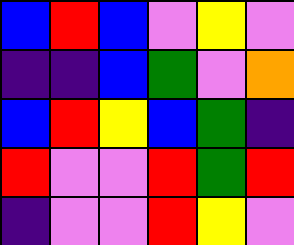[["blue", "red", "blue", "violet", "yellow", "violet"], ["indigo", "indigo", "blue", "green", "violet", "orange"], ["blue", "red", "yellow", "blue", "green", "indigo"], ["red", "violet", "violet", "red", "green", "red"], ["indigo", "violet", "violet", "red", "yellow", "violet"]]